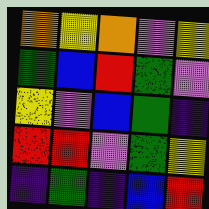[["orange", "yellow", "orange", "violet", "yellow"], ["green", "blue", "red", "green", "violet"], ["yellow", "violet", "blue", "green", "indigo"], ["red", "red", "violet", "green", "yellow"], ["indigo", "green", "indigo", "blue", "red"]]